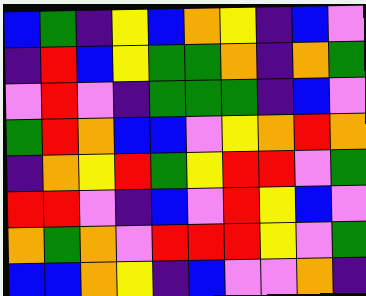[["blue", "green", "indigo", "yellow", "blue", "orange", "yellow", "indigo", "blue", "violet"], ["indigo", "red", "blue", "yellow", "green", "green", "orange", "indigo", "orange", "green"], ["violet", "red", "violet", "indigo", "green", "green", "green", "indigo", "blue", "violet"], ["green", "red", "orange", "blue", "blue", "violet", "yellow", "orange", "red", "orange"], ["indigo", "orange", "yellow", "red", "green", "yellow", "red", "red", "violet", "green"], ["red", "red", "violet", "indigo", "blue", "violet", "red", "yellow", "blue", "violet"], ["orange", "green", "orange", "violet", "red", "red", "red", "yellow", "violet", "green"], ["blue", "blue", "orange", "yellow", "indigo", "blue", "violet", "violet", "orange", "indigo"]]